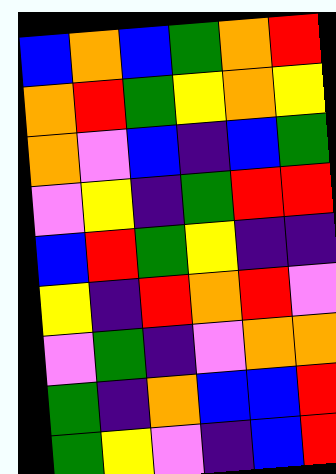[["blue", "orange", "blue", "green", "orange", "red"], ["orange", "red", "green", "yellow", "orange", "yellow"], ["orange", "violet", "blue", "indigo", "blue", "green"], ["violet", "yellow", "indigo", "green", "red", "red"], ["blue", "red", "green", "yellow", "indigo", "indigo"], ["yellow", "indigo", "red", "orange", "red", "violet"], ["violet", "green", "indigo", "violet", "orange", "orange"], ["green", "indigo", "orange", "blue", "blue", "red"], ["green", "yellow", "violet", "indigo", "blue", "red"]]